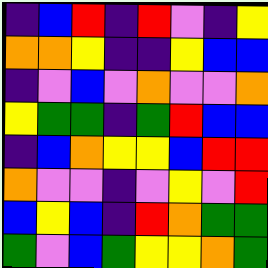[["indigo", "blue", "red", "indigo", "red", "violet", "indigo", "yellow"], ["orange", "orange", "yellow", "indigo", "indigo", "yellow", "blue", "blue"], ["indigo", "violet", "blue", "violet", "orange", "violet", "violet", "orange"], ["yellow", "green", "green", "indigo", "green", "red", "blue", "blue"], ["indigo", "blue", "orange", "yellow", "yellow", "blue", "red", "red"], ["orange", "violet", "violet", "indigo", "violet", "yellow", "violet", "red"], ["blue", "yellow", "blue", "indigo", "red", "orange", "green", "green"], ["green", "violet", "blue", "green", "yellow", "yellow", "orange", "green"]]